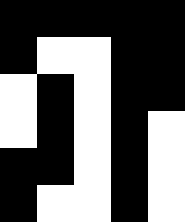[["black", "black", "black", "black", "black"], ["black", "white", "white", "black", "black"], ["white", "black", "white", "black", "black"], ["white", "black", "white", "black", "white"], ["black", "black", "white", "black", "white"], ["black", "white", "white", "black", "white"]]